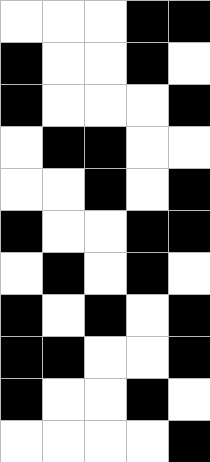[["white", "white", "white", "black", "black"], ["black", "white", "white", "black", "white"], ["black", "white", "white", "white", "black"], ["white", "black", "black", "white", "white"], ["white", "white", "black", "white", "black"], ["black", "white", "white", "black", "black"], ["white", "black", "white", "black", "white"], ["black", "white", "black", "white", "black"], ["black", "black", "white", "white", "black"], ["black", "white", "white", "black", "white"], ["white", "white", "white", "white", "black"]]